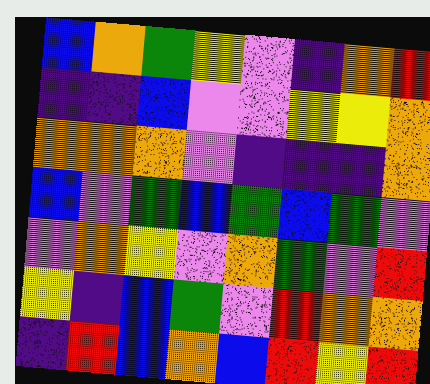[["blue", "orange", "green", "yellow", "violet", "indigo", "orange", "red"], ["indigo", "indigo", "blue", "violet", "violet", "yellow", "yellow", "orange"], ["orange", "orange", "orange", "violet", "indigo", "indigo", "indigo", "orange"], ["blue", "violet", "green", "blue", "green", "blue", "green", "violet"], ["violet", "orange", "yellow", "violet", "orange", "green", "violet", "red"], ["yellow", "indigo", "blue", "green", "violet", "red", "orange", "orange"], ["indigo", "red", "blue", "orange", "blue", "red", "yellow", "red"]]